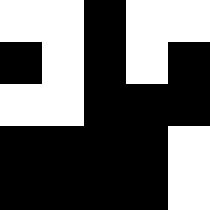[["white", "white", "black", "white", "white"], ["black", "white", "black", "white", "black"], ["white", "white", "black", "black", "black"], ["black", "black", "black", "black", "white"], ["black", "black", "black", "black", "white"]]